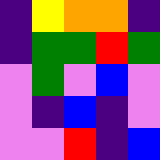[["indigo", "yellow", "orange", "orange", "indigo"], ["indigo", "green", "green", "red", "green"], ["violet", "green", "violet", "blue", "violet"], ["violet", "indigo", "blue", "indigo", "violet"], ["violet", "violet", "red", "indigo", "blue"]]